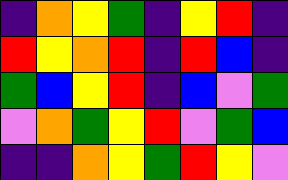[["indigo", "orange", "yellow", "green", "indigo", "yellow", "red", "indigo"], ["red", "yellow", "orange", "red", "indigo", "red", "blue", "indigo"], ["green", "blue", "yellow", "red", "indigo", "blue", "violet", "green"], ["violet", "orange", "green", "yellow", "red", "violet", "green", "blue"], ["indigo", "indigo", "orange", "yellow", "green", "red", "yellow", "violet"]]